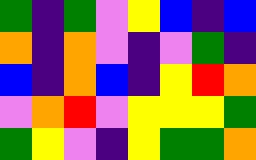[["green", "indigo", "green", "violet", "yellow", "blue", "indigo", "blue"], ["orange", "indigo", "orange", "violet", "indigo", "violet", "green", "indigo"], ["blue", "indigo", "orange", "blue", "indigo", "yellow", "red", "orange"], ["violet", "orange", "red", "violet", "yellow", "yellow", "yellow", "green"], ["green", "yellow", "violet", "indigo", "yellow", "green", "green", "orange"]]